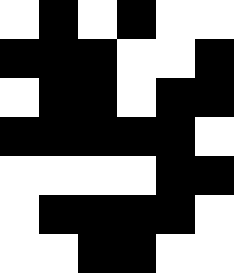[["white", "black", "white", "black", "white", "white"], ["black", "black", "black", "white", "white", "black"], ["white", "black", "black", "white", "black", "black"], ["black", "black", "black", "black", "black", "white"], ["white", "white", "white", "white", "black", "black"], ["white", "black", "black", "black", "black", "white"], ["white", "white", "black", "black", "white", "white"]]